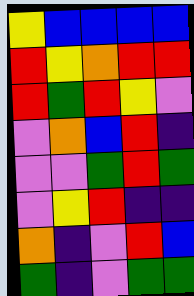[["yellow", "blue", "blue", "blue", "blue"], ["red", "yellow", "orange", "red", "red"], ["red", "green", "red", "yellow", "violet"], ["violet", "orange", "blue", "red", "indigo"], ["violet", "violet", "green", "red", "green"], ["violet", "yellow", "red", "indigo", "indigo"], ["orange", "indigo", "violet", "red", "blue"], ["green", "indigo", "violet", "green", "green"]]